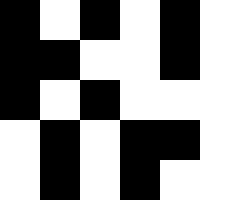[["black", "white", "black", "white", "black", "white"], ["black", "black", "white", "white", "black", "white"], ["black", "white", "black", "white", "white", "white"], ["white", "black", "white", "black", "black", "white"], ["white", "black", "white", "black", "white", "white"]]